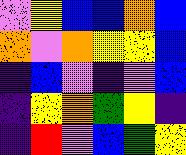[["violet", "yellow", "blue", "blue", "orange", "blue"], ["orange", "violet", "orange", "yellow", "yellow", "blue"], ["indigo", "blue", "violet", "indigo", "violet", "blue"], ["indigo", "yellow", "orange", "green", "yellow", "indigo"], ["indigo", "red", "violet", "blue", "green", "yellow"]]